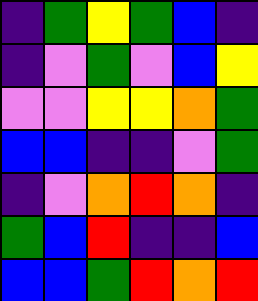[["indigo", "green", "yellow", "green", "blue", "indigo"], ["indigo", "violet", "green", "violet", "blue", "yellow"], ["violet", "violet", "yellow", "yellow", "orange", "green"], ["blue", "blue", "indigo", "indigo", "violet", "green"], ["indigo", "violet", "orange", "red", "orange", "indigo"], ["green", "blue", "red", "indigo", "indigo", "blue"], ["blue", "blue", "green", "red", "orange", "red"]]